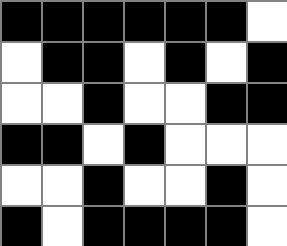[["black", "black", "black", "black", "black", "black", "white"], ["white", "black", "black", "white", "black", "white", "black"], ["white", "white", "black", "white", "white", "black", "black"], ["black", "black", "white", "black", "white", "white", "white"], ["white", "white", "black", "white", "white", "black", "white"], ["black", "white", "black", "black", "black", "black", "white"]]